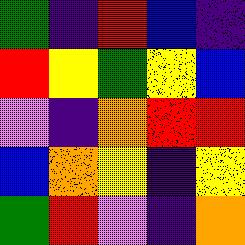[["green", "indigo", "red", "blue", "indigo"], ["red", "yellow", "green", "yellow", "blue"], ["violet", "indigo", "orange", "red", "red"], ["blue", "orange", "yellow", "indigo", "yellow"], ["green", "red", "violet", "indigo", "orange"]]